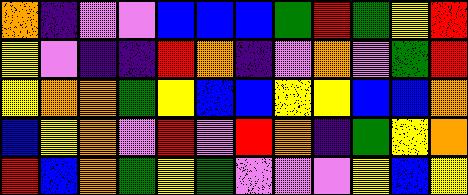[["orange", "indigo", "violet", "violet", "blue", "blue", "blue", "green", "red", "green", "yellow", "red"], ["yellow", "violet", "indigo", "indigo", "red", "orange", "indigo", "violet", "orange", "violet", "green", "red"], ["yellow", "orange", "orange", "green", "yellow", "blue", "blue", "yellow", "yellow", "blue", "blue", "orange"], ["blue", "yellow", "orange", "violet", "red", "violet", "red", "orange", "indigo", "green", "yellow", "orange"], ["red", "blue", "orange", "green", "yellow", "green", "violet", "violet", "violet", "yellow", "blue", "yellow"]]